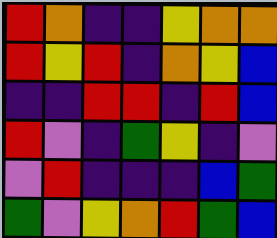[["red", "orange", "indigo", "indigo", "yellow", "orange", "orange"], ["red", "yellow", "red", "indigo", "orange", "yellow", "blue"], ["indigo", "indigo", "red", "red", "indigo", "red", "blue"], ["red", "violet", "indigo", "green", "yellow", "indigo", "violet"], ["violet", "red", "indigo", "indigo", "indigo", "blue", "green"], ["green", "violet", "yellow", "orange", "red", "green", "blue"]]